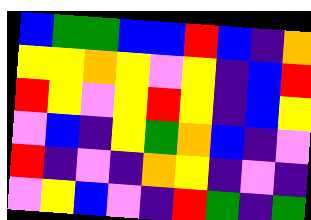[["blue", "green", "green", "blue", "blue", "red", "blue", "indigo", "orange"], ["yellow", "yellow", "orange", "yellow", "violet", "yellow", "indigo", "blue", "red"], ["red", "yellow", "violet", "yellow", "red", "yellow", "indigo", "blue", "yellow"], ["violet", "blue", "indigo", "yellow", "green", "orange", "blue", "indigo", "violet"], ["red", "indigo", "violet", "indigo", "orange", "yellow", "indigo", "violet", "indigo"], ["violet", "yellow", "blue", "violet", "indigo", "red", "green", "indigo", "green"]]